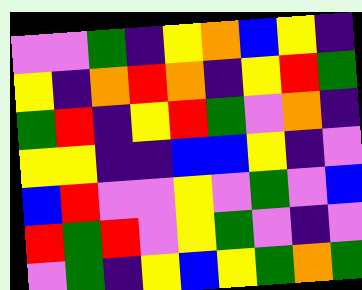[["violet", "violet", "green", "indigo", "yellow", "orange", "blue", "yellow", "indigo"], ["yellow", "indigo", "orange", "red", "orange", "indigo", "yellow", "red", "green"], ["green", "red", "indigo", "yellow", "red", "green", "violet", "orange", "indigo"], ["yellow", "yellow", "indigo", "indigo", "blue", "blue", "yellow", "indigo", "violet"], ["blue", "red", "violet", "violet", "yellow", "violet", "green", "violet", "blue"], ["red", "green", "red", "violet", "yellow", "green", "violet", "indigo", "violet"], ["violet", "green", "indigo", "yellow", "blue", "yellow", "green", "orange", "green"]]